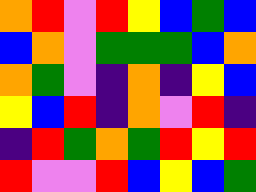[["orange", "red", "violet", "red", "yellow", "blue", "green", "blue"], ["blue", "orange", "violet", "green", "green", "green", "blue", "orange"], ["orange", "green", "violet", "indigo", "orange", "indigo", "yellow", "blue"], ["yellow", "blue", "red", "indigo", "orange", "violet", "red", "indigo"], ["indigo", "red", "green", "orange", "green", "red", "yellow", "red"], ["red", "violet", "violet", "red", "blue", "yellow", "blue", "green"]]